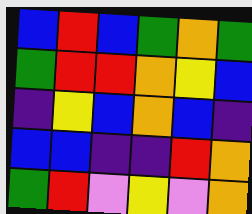[["blue", "red", "blue", "green", "orange", "green"], ["green", "red", "red", "orange", "yellow", "blue"], ["indigo", "yellow", "blue", "orange", "blue", "indigo"], ["blue", "blue", "indigo", "indigo", "red", "orange"], ["green", "red", "violet", "yellow", "violet", "orange"]]